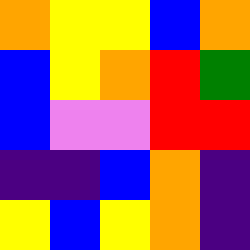[["orange", "yellow", "yellow", "blue", "orange"], ["blue", "yellow", "orange", "red", "green"], ["blue", "violet", "violet", "red", "red"], ["indigo", "indigo", "blue", "orange", "indigo"], ["yellow", "blue", "yellow", "orange", "indigo"]]